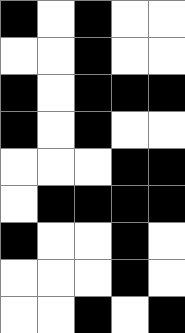[["black", "white", "black", "white", "white"], ["white", "white", "black", "white", "white"], ["black", "white", "black", "black", "black"], ["black", "white", "black", "white", "white"], ["white", "white", "white", "black", "black"], ["white", "black", "black", "black", "black"], ["black", "white", "white", "black", "white"], ["white", "white", "white", "black", "white"], ["white", "white", "black", "white", "black"]]